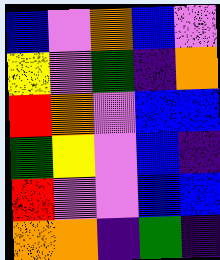[["blue", "violet", "orange", "blue", "violet"], ["yellow", "violet", "green", "indigo", "orange"], ["red", "orange", "violet", "blue", "blue"], ["green", "yellow", "violet", "blue", "indigo"], ["red", "violet", "violet", "blue", "blue"], ["orange", "orange", "indigo", "green", "indigo"]]